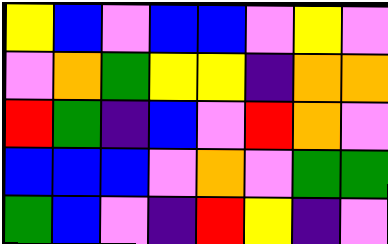[["yellow", "blue", "violet", "blue", "blue", "violet", "yellow", "violet"], ["violet", "orange", "green", "yellow", "yellow", "indigo", "orange", "orange"], ["red", "green", "indigo", "blue", "violet", "red", "orange", "violet"], ["blue", "blue", "blue", "violet", "orange", "violet", "green", "green"], ["green", "blue", "violet", "indigo", "red", "yellow", "indigo", "violet"]]